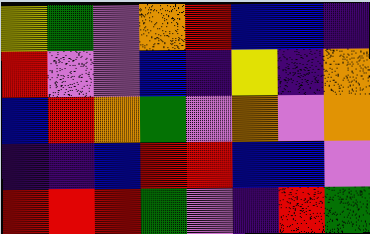[["yellow", "green", "violet", "orange", "red", "blue", "blue", "indigo"], ["red", "violet", "violet", "blue", "indigo", "yellow", "indigo", "orange"], ["blue", "red", "orange", "green", "violet", "orange", "violet", "orange"], ["indigo", "indigo", "blue", "red", "red", "blue", "blue", "violet"], ["red", "red", "red", "green", "violet", "indigo", "red", "green"]]